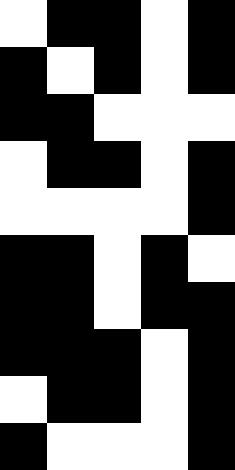[["white", "black", "black", "white", "black"], ["black", "white", "black", "white", "black"], ["black", "black", "white", "white", "white"], ["white", "black", "black", "white", "black"], ["white", "white", "white", "white", "black"], ["black", "black", "white", "black", "white"], ["black", "black", "white", "black", "black"], ["black", "black", "black", "white", "black"], ["white", "black", "black", "white", "black"], ["black", "white", "white", "white", "black"]]